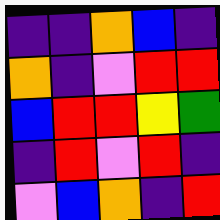[["indigo", "indigo", "orange", "blue", "indigo"], ["orange", "indigo", "violet", "red", "red"], ["blue", "red", "red", "yellow", "green"], ["indigo", "red", "violet", "red", "indigo"], ["violet", "blue", "orange", "indigo", "red"]]